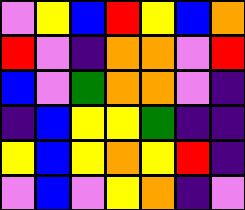[["violet", "yellow", "blue", "red", "yellow", "blue", "orange"], ["red", "violet", "indigo", "orange", "orange", "violet", "red"], ["blue", "violet", "green", "orange", "orange", "violet", "indigo"], ["indigo", "blue", "yellow", "yellow", "green", "indigo", "indigo"], ["yellow", "blue", "yellow", "orange", "yellow", "red", "indigo"], ["violet", "blue", "violet", "yellow", "orange", "indigo", "violet"]]